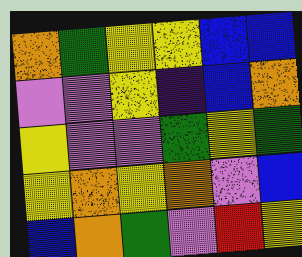[["orange", "green", "yellow", "yellow", "blue", "blue"], ["violet", "violet", "yellow", "indigo", "blue", "orange"], ["yellow", "violet", "violet", "green", "yellow", "green"], ["yellow", "orange", "yellow", "orange", "violet", "blue"], ["blue", "orange", "green", "violet", "red", "yellow"]]